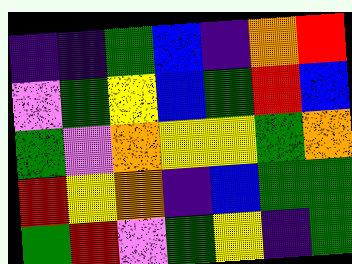[["indigo", "indigo", "green", "blue", "indigo", "orange", "red"], ["violet", "green", "yellow", "blue", "green", "red", "blue"], ["green", "violet", "orange", "yellow", "yellow", "green", "orange"], ["red", "yellow", "orange", "indigo", "blue", "green", "green"], ["green", "red", "violet", "green", "yellow", "indigo", "green"]]